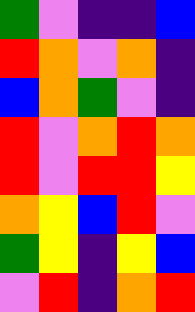[["green", "violet", "indigo", "indigo", "blue"], ["red", "orange", "violet", "orange", "indigo"], ["blue", "orange", "green", "violet", "indigo"], ["red", "violet", "orange", "red", "orange"], ["red", "violet", "red", "red", "yellow"], ["orange", "yellow", "blue", "red", "violet"], ["green", "yellow", "indigo", "yellow", "blue"], ["violet", "red", "indigo", "orange", "red"]]